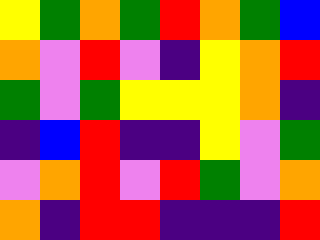[["yellow", "green", "orange", "green", "red", "orange", "green", "blue"], ["orange", "violet", "red", "violet", "indigo", "yellow", "orange", "red"], ["green", "violet", "green", "yellow", "yellow", "yellow", "orange", "indigo"], ["indigo", "blue", "red", "indigo", "indigo", "yellow", "violet", "green"], ["violet", "orange", "red", "violet", "red", "green", "violet", "orange"], ["orange", "indigo", "red", "red", "indigo", "indigo", "indigo", "red"]]